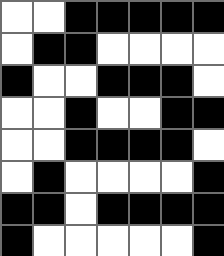[["white", "white", "black", "black", "black", "black", "black"], ["white", "black", "black", "white", "white", "white", "white"], ["black", "white", "white", "black", "black", "black", "white"], ["white", "white", "black", "white", "white", "black", "black"], ["white", "white", "black", "black", "black", "black", "white"], ["white", "black", "white", "white", "white", "white", "black"], ["black", "black", "white", "black", "black", "black", "black"], ["black", "white", "white", "white", "white", "white", "black"]]